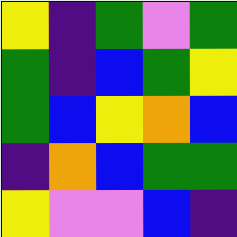[["yellow", "indigo", "green", "violet", "green"], ["green", "indigo", "blue", "green", "yellow"], ["green", "blue", "yellow", "orange", "blue"], ["indigo", "orange", "blue", "green", "green"], ["yellow", "violet", "violet", "blue", "indigo"]]